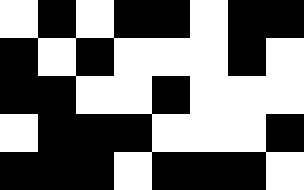[["white", "black", "white", "black", "black", "white", "black", "black"], ["black", "white", "black", "white", "white", "white", "black", "white"], ["black", "black", "white", "white", "black", "white", "white", "white"], ["white", "black", "black", "black", "white", "white", "white", "black"], ["black", "black", "black", "white", "black", "black", "black", "white"]]